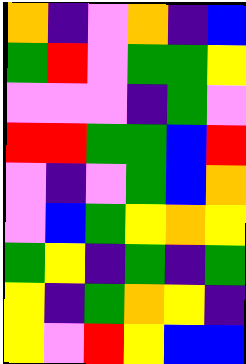[["orange", "indigo", "violet", "orange", "indigo", "blue"], ["green", "red", "violet", "green", "green", "yellow"], ["violet", "violet", "violet", "indigo", "green", "violet"], ["red", "red", "green", "green", "blue", "red"], ["violet", "indigo", "violet", "green", "blue", "orange"], ["violet", "blue", "green", "yellow", "orange", "yellow"], ["green", "yellow", "indigo", "green", "indigo", "green"], ["yellow", "indigo", "green", "orange", "yellow", "indigo"], ["yellow", "violet", "red", "yellow", "blue", "blue"]]